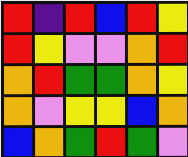[["red", "indigo", "red", "blue", "red", "yellow"], ["red", "yellow", "violet", "violet", "orange", "red"], ["orange", "red", "green", "green", "orange", "yellow"], ["orange", "violet", "yellow", "yellow", "blue", "orange"], ["blue", "orange", "green", "red", "green", "violet"]]